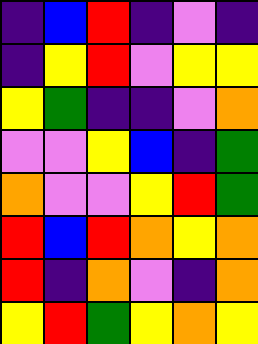[["indigo", "blue", "red", "indigo", "violet", "indigo"], ["indigo", "yellow", "red", "violet", "yellow", "yellow"], ["yellow", "green", "indigo", "indigo", "violet", "orange"], ["violet", "violet", "yellow", "blue", "indigo", "green"], ["orange", "violet", "violet", "yellow", "red", "green"], ["red", "blue", "red", "orange", "yellow", "orange"], ["red", "indigo", "orange", "violet", "indigo", "orange"], ["yellow", "red", "green", "yellow", "orange", "yellow"]]